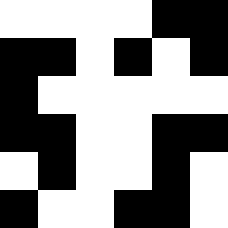[["white", "white", "white", "white", "black", "black"], ["black", "black", "white", "black", "white", "black"], ["black", "white", "white", "white", "white", "white"], ["black", "black", "white", "white", "black", "black"], ["white", "black", "white", "white", "black", "white"], ["black", "white", "white", "black", "black", "white"]]